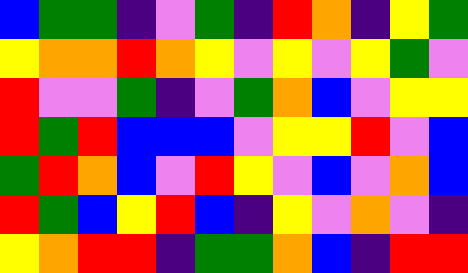[["blue", "green", "green", "indigo", "violet", "green", "indigo", "red", "orange", "indigo", "yellow", "green"], ["yellow", "orange", "orange", "red", "orange", "yellow", "violet", "yellow", "violet", "yellow", "green", "violet"], ["red", "violet", "violet", "green", "indigo", "violet", "green", "orange", "blue", "violet", "yellow", "yellow"], ["red", "green", "red", "blue", "blue", "blue", "violet", "yellow", "yellow", "red", "violet", "blue"], ["green", "red", "orange", "blue", "violet", "red", "yellow", "violet", "blue", "violet", "orange", "blue"], ["red", "green", "blue", "yellow", "red", "blue", "indigo", "yellow", "violet", "orange", "violet", "indigo"], ["yellow", "orange", "red", "red", "indigo", "green", "green", "orange", "blue", "indigo", "red", "red"]]